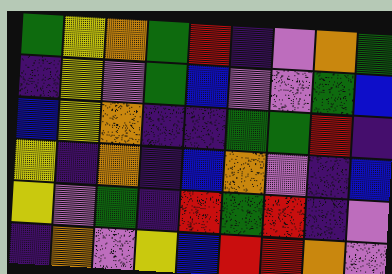[["green", "yellow", "orange", "green", "red", "indigo", "violet", "orange", "green"], ["indigo", "yellow", "violet", "green", "blue", "violet", "violet", "green", "blue"], ["blue", "yellow", "orange", "indigo", "indigo", "green", "green", "red", "indigo"], ["yellow", "indigo", "orange", "indigo", "blue", "orange", "violet", "indigo", "blue"], ["yellow", "violet", "green", "indigo", "red", "green", "red", "indigo", "violet"], ["indigo", "orange", "violet", "yellow", "blue", "red", "red", "orange", "violet"]]